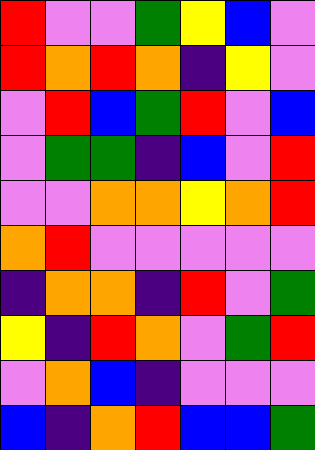[["red", "violet", "violet", "green", "yellow", "blue", "violet"], ["red", "orange", "red", "orange", "indigo", "yellow", "violet"], ["violet", "red", "blue", "green", "red", "violet", "blue"], ["violet", "green", "green", "indigo", "blue", "violet", "red"], ["violet", "violet", "orange", "orange", "yellow", "orange", "red"], ["orange", "red", "violet", "violet", "violet", "violet", "violet"], ["indigo", "orange", "orange", "indigo", "red", "violet", "green"], ["yellow", "indigo", "red", "orange", "violet", "green", "red"], ["violet", "orange", "blue", "indigo", "violet", "violet", "violet"], ["blue", "indigo", "orange", "red", "blue", "blue", "green"]]